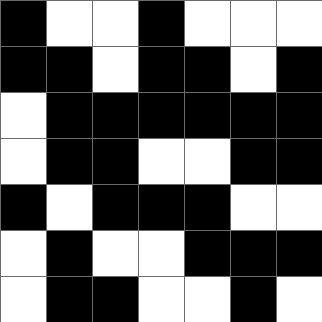[["black", "white", "white", "black", "white", "white", "white"], ["black", "black", "white", "black", "black", "white", "black"], ["white", "black", "black", "black", "black", "black", "black"], ["white", "black", "black", "white", "white", "black", "black"], ["black", "white", "black", "black", "black", "white", "white"], ["white", "black", "white", "white", "black", "black", "black"], ["white", "black", "black", "white", "white", "black", "white"]]